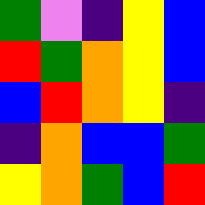[["green", "violet", "indigo", "yellow", "blue"], ["red", "green", "orange", "yellow", "blue"], ["blue", "red", "orange", "yellow", "indigo"], ["indigo", "orange", "blue", "blue", "green"], ["yellow", "orange", "green", "blue", "red"]]